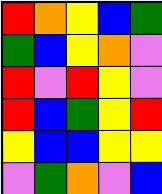[["red", "orange", "yellow", "blue", "green"], ["green", "blue", "yellow", "orange", "violet"], ["red", "violet", "red", "yellow", "violet"], ["red", "blue", "green", "yellow", "red"], ["yellow", "blue", "blue", "yellow", "yellow"], ["violet", "green", "orange", "violet", "blue"]]